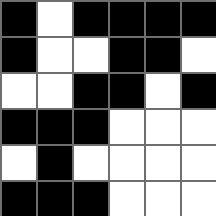[["black", "white", "black", "black", "black", "black"], ["black", "white", "white", "black", "black", "white"], ["white", "white", "black", "black", "white", "black"], ["black", "black", "black", "white", "white", "white"], ["white", "black", "white", "white", "white", "white"], ["black", "black", "black", "white", "white", "white"]]